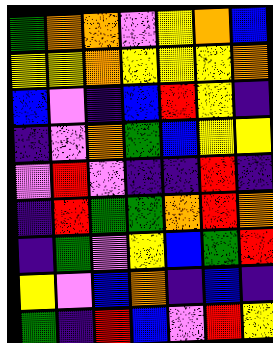[["green", "orange", "orange", "violet", "yellow", "orange", "blue"], ["yellow", "yellow", "orange", "yellow", "yellow", "yellow", "orange"], ["blue", "violet", "indigo", "blue", "red", "yellow", "indigo"], ["indigo", "violet", "orange", "green", "blue", "yellow", "yellow"], ["violet", "red", "violet", "indigo", "indigo", "red", "indigo"], ["indigo", "red", "green", "green", "orange", "red", "orange"], ["indigo", "green", "violet", "yellow", "blue", "green", "red"], ["yellow", "violet", "blue", "orange", "indigo", "blue", "indigo"], ["green", "indigo", "red", "blue", "violet", "red", "yellow"]]